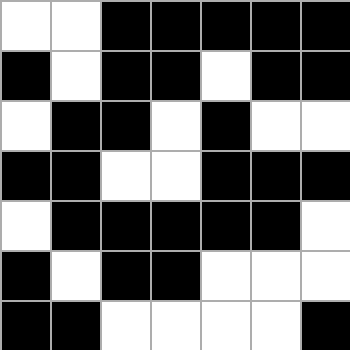[["white", "white", "black", "black", "black", "black", "black"], ["black", "white", "black", "black", "white", "black", "black"], ["white", "black", "black", "white", "black", "white", "white"], ["black", "black", "white", "white", "black", "black", "black"], ["white", "black", "black", "black", "black", "black", "white"], ["black", "white", "black", "black", "white", "white", "white"], ["black", "black", "white", "white", "white", "white", "black"]]